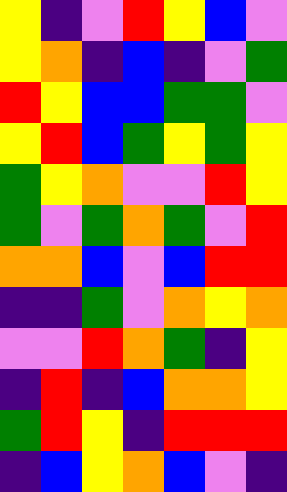[["yellow", "indigo", "violet", "red", "yellow", "blue", "violet"], ["yellow", "orange", "indigo", "blue", "indigo", "violet", "green"], ["red", "yellow", "blue", "blue", "green", "green", "violet"], ["yellow", "red", "blue", "green", "yellow", "green", "yellow"], ["green", "yellow", "orange", "violet", "violet", "red", "yellow"], ["green", "violet", "green", "orange", "green", "violet", "red"], ["orange", "orange", "blue", "violet", "blue", "red", "red"], ["indigo", "indigo", "green", "violet", "orange", "yellow", "orange"], ["violet", "violet", "red", "orange", "green", "indigo", "yellow"], ["indigo", "red", "indigo", "blue", "orange", "orange", "yellow"], ["green", "red", "yellow", "indigo", "red", "red", "red"], ["indigo", "blue", "yellow", "orange", "blue", "violet", "indigo"]]